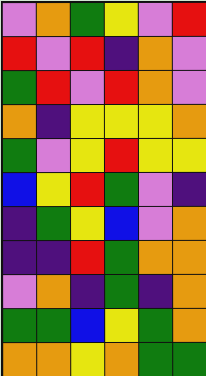[["violet", "orange", "green", "yellow", "violet", "red"], ["red", "violet", "red", "indigo", "orange", "violet"], ["green", "red", "violet", "red", "orange", "violet"], ["orange", "indigo", "yellow", "yellow", "yellow", "orange"], ["green", "violet", "yellow", "red", "yellow", "yellow"], ["blue", "yellow", "red", "green", "violet", "indigo"], ["indigo", "green", "yellow", "blue", "violet", "orange"], ["indigo", "indigo", "red", "green", "orange", "orange"], ["violet", "orange", "indigo", "green", "indigo", "orange"], ["green", "green", "blue", "yellow", "green", "orange"], ["orange", "orange", "yellow", "orange", "green", "green"]]